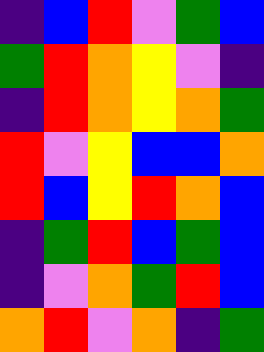[["indigo", "blue", "red", "violet", "green", "blue"], ["green", "red", "orange", "yellow", "violet", "indigo"], ["indigo", "red", "orange", "yellow", "orange", "green"], ["red", "violet", "yellow", "blue", "blue", "orange"], ["red", "blue", "yellow", "red", "orange", "blue"], ["indigo", "green", "red", "blue", "green", "blue"], ["indigo", "violet", "orange", "green", "red", "blue"], ["orange", "red", "violet", "orange", "indigo", "green"]]